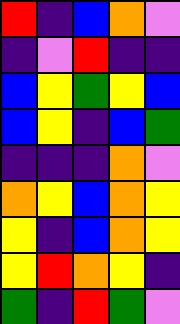[["red", "indigo", "blue", "orange", "violet"], ["indigo", "violet", "red", "indigo", "indigo"], ["blue", "yellow", "green", "yellow", "blue"], ["blue", "yellow", "indigo", "blue", "green"], ["indigo", "indigo", "indigo", "orange", "violet"], ["orange", "yellow", "blue", "orange", "yellow"], ["yellow", "indigo", "blue", "orange", "yellow"], ["yellow", "red", "orange", "yellow", "indigo"], ["green", "indigo", "red", "green", "violet"]]